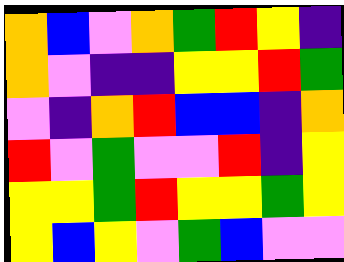[["orange", "blue", "violet", "orange", "green", "red", "yellow", "indigo"], ["orange", "violet", "indigo", "indigo", "yellow", "yellow", "red", "green"], ["violet", "indigo", "orange", "red", "blue", "blue", "indigo", "orange"], ["red", "violet", "green", "violet", "violet", "red", "indigo", "yellow"], ["yellow", "yellow", "green", "red", "yellow", "yellow", "green", "yellow"], ["yellow", "blue", "yellow", "violet", "green", "blue", "violet", "violet"]]